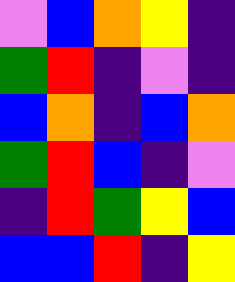[["violet", "blue", "orange", "yellow", "indigo"], ["green", "red", "indigo", "violet", "indigo"], ["blue", "orange", "indigo", "blue", "orange"], ["green", "red", "blue", "indigo", "violet"], ["indigo", "red", "green", "yellow", "blue"], ["blue", "blue", "red", "indigo", "yellow"]]